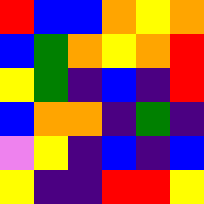[["red", "blue", "blue", "orange", "yellow", "orange"], ["blue", "green", "orange", "yellow", "orange", "red"], ["yellow", "green", "indigo", "blue", "indigo", "red"], ["blue", "orange", "orange", "indigo", "green", "indigo"], ["violet", "yellow", "indigo", "blue", "indigo", "blue"], ["yellow", "indigo", "indigo", "red", "red", "yellow"]]